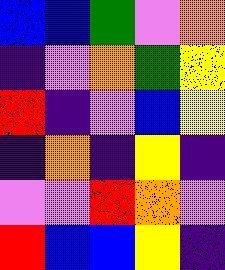[["blue", "blue", "green", "violet", "orange"], ["indigo", "violet", "orange", "green", "yellow"], ["red", "indigo", "violet", "blue", "yellow"], ["indigo", "orange", "indigo", "yellow", "indigo"], ["violet", "violet", "red", "orange", "violet"], ["red", "blue", "blue", "yellow", "indigo"]]